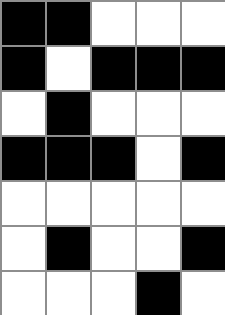[["black", "black", "white", "white", "white"], ["black", "white", "black", "black", "black"], ["white", "black", "white", "white", "white"], ["black", "black", "black", "white", "black"], ["white", "white", "white", "white", "white"], ["white", "black", "white", "white", "black"], ["white", "white", "white", "black", "white"]]